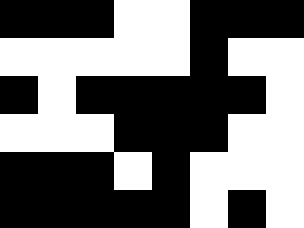[["black", "black", "black", "white", "white", "black", "black", "black"], ["white", "white", "white", "white", "white", "black", "white", "white"], ["black", "white", "black", "black", "black", "black", "black", "white"], ["white", "white", "white", "black", "black", "black", "white", "white"], ["black", "black", "black", "white", "black", "white", "white", "white"], ["black", "black", "black", "black", "black", "white", "black", "white"]]